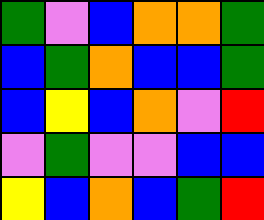[["green", "violet", "blue", "orange", "orange", "green"], ["blue", "green", "orange", "blue", "blue", "green"], ["blue", "yellow", "blue", "orange", "violet", "red"], ["violet", "green", "violet", "violet", "blue", "blue"], ["yellow", "blue", "orange", "blue", "green", "red"]]